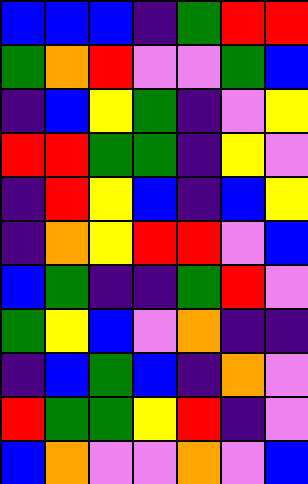[["blue", "blue", "blue", "indigo", "green", "red", "red"], ["green", "orange", "red", "violet", "violet", "green", "blue"], ["indigo", "blue", "yellow", "green", "indigo", "violet", "yellow"], ["red", "red", "green", "green", "indigo", "yellow", "violet"], ["indigo", "red", "yellow", "blue", "indigo", "blue", "yellow"], ["indigo", "orange", "yellow", "red", "red", "violet", "blue"], ["blue", "green", "indigo", "indigo", "green", "red", "violet"], ["green", "yellow", "blue", "violet", "orange", "indigo", "indigo"], ["indigo", "blue", "green", "blue", "indigo", "orange", "violet"], ["red", "green", "green", "yellow", "red", "indigo", "violet"], ["blue", "orange", "violet", "violet", "orange", "violet", "blue"]]